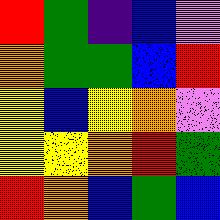[["red", "green", "indigo", "blue", "violet"], ["orange", "green", "green", "blue", "red"], ["yellow", "blue", "yellow", "orange", "violet"], ["yellow", "yellow", "orange", "red", "green"], ["red", "orange", "blue", "green", "blue"]]